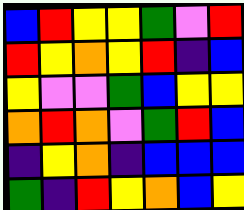[["blue", "red", "yellow", "yellow", "green", "violet", "red"], ["red", "yellow", "orange", "yellow", "red", "indigo", "blue"], ["yellow", "violet", "violet", "green", "blue", "yellow", "yellow"], ["orange", "red", "orange", "violet", "green", "red", "blue"], ["indigo", "yellow", "orange", "indigo", "blue", "blue", "blue"], ["green", "indigo", "red", "yellow", "orange", "blue", "yellow"]]